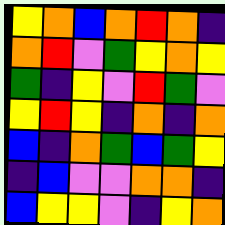[["yellow", "orange", "blue", "orange", "red", "orange", "indigo"], ["orange", "red", "violet", "green", "yellow", "orange", "yellow"], ["green", "indigo", "yellow", "violet", "red", "green", "violet"], ["yellow", "red", "yellow", "indigo", "orange", "indigo", "orange"], ["blue", "indigo", "orange", "green", "blue", "green", "yellow"], ["indigo", "blue", "violet", "violet", "orange", "orange", "indigo"], ["blue", "yellow", "yellow", "violet", "indigo", "yellow", "orange"]]